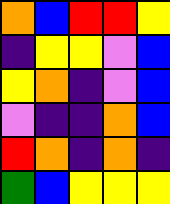[["orange", "blue", "red", "red", "yellow"], ["indigo", "yellow", "yellow", "violet", "blue"], ["yellow", "orange", "indigo", "violet", "blue"], ["violet", "indigo", "indigo", "orange", "blue"], ["red", "orange", "indigo", "orange", "indigo"], ["green", "blue", "yellow", "yellow", "yellow"]]